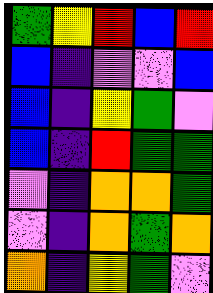[["green", "yellow", "red", "blue", "red"], ["blue", "indigo", "violet", "violet", "blue"], ["blue", "indigo", "yellow", "green", "violet"], ["blue", "indigo", "red", "green", "green"], ["violet", "indigo", "orange", "orange", "green"], ["violet", "indigo", "orange", "green", "orange"], ["orange", "indigo", "yellow", "green", "violet"]]